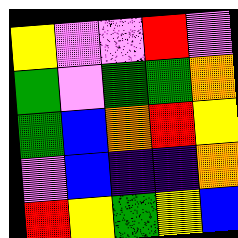[["yellow", "violet", "violet", "red", "violet"], ["green", "violet", "green", "green", "orange"], ["green", "blue", "orange", "red", "yellow"], ["violet", "blue", "indigo", "indigo", "orange"], ["red", "yellow", "green", "yellow", "blue"]]